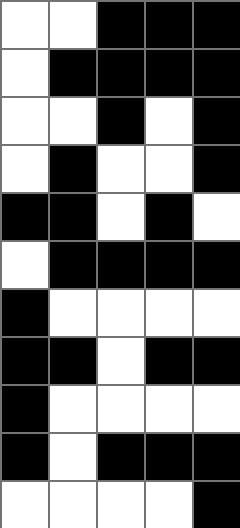[["white", "white", "black", "black", "black"], ["white", "black", "black", "black", "black"], ["white", "white", "black", "white", "black"], ["white", "black", "white", "white", "black"], ["black", "black", "white", "black", "white"], ["white", "black", "black", "black", "black"], ["black", "white", "white", "white", "white"], ["black", "black", "white", "black", "black"], ["black", "white", "white", "white", "white"], ["black", "white", "black", "black", "black"], ["white", "white", "white", "white", "black"]]